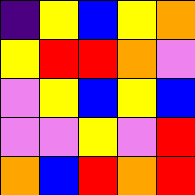[["indigo", "yellow", "blue", "yellow", "orange"], ["yellow", "red", "red", "orange", "violet"], ["violet", "yellow", "blue", "yellow", "blue"], ["violet", "violet", "yellow", "violet", "red"], ["orange", "blue", "red", "orange", "red"]]